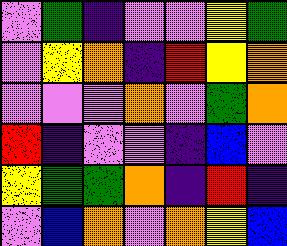[["violet", "green", "indigo", "violet", "violet", "yellow", "green"], ["violet", "yellow", "orange", "indigo", "red", "yellow", "orange"], ["violet", "violet", "violet", "orange", "violet", "green", "orange"], ["red", "indigo", "violet", "violet", "indigo", "blue", "violet"], ["yellow", "green", "green", "orange", "indigo", "red", "indigo"], ["violet", "blue", "orange", "violet", "orange", "yellow", "blue"]]